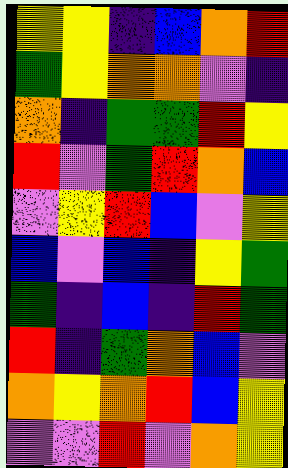[["yellow", "yellow", "indigo", "blue", "orange", "red"], ["green", "yellow", "orange", "orange", "violet", "indigo"], ["orange", "indigo", "green", "green", "red", "yellow"], ["red", "violet", "green", "red", "orange", "blue"], ["violet", "yellow", "red", "blue", "violet", "yellow"], ["blue", "violet", "blue", "indigo", "yellow", "green"], ["green", "indigo", "blue", "indigo", "red", "green"], ["red", "indigo", "green", "orange", "blue", "violet"], ["orange", "yellow", "orange", "red", "blue", "yellow"], ["violet", "violet", "red", "violet", "orange", "yellow"]]